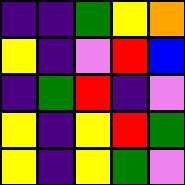[["indigo", "indigo", "green", "yellow", "orange"], ["yellow", "indigo", "violet", "red", "blue"], ["indigo", "green", "red", "indigo", "violet"], ["yellow", "indigo", "yellow", "red", "green"], ["yellow", "indigo", "yellow", "green", "violet"]]